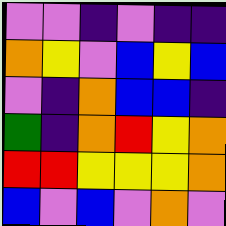[["violet", "violet", "indigo", "violet", "indigo", "indigo"], ["orange", "yellow", "violet", "blue", "yellow", "blue"], ["violet", "indigo", "orange", "blue", "blue", "indigo"], ["green", "indigo", "orange", "red", "yellow", "orange"], ["red", "red", "yellow", "yellow", "yellow", "orange"], ["blue", "violet", "blue", "violet", "orange", "violet"]]